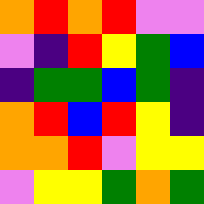[["orange", "red", "orange", "red", "violet", "violet"], ["violet", "indigo", "red", "yellow", "green", "blue"], ["indigo", "green", "green", "blue", "green", "indigo"], ["orange", "red", "blue", "red", "yellow", "indigo"], ["orange", "orange", "red", "violet", "yellow", "yellow"], ["violet", "yellow", "yellow", "green", "orange", "green"]]